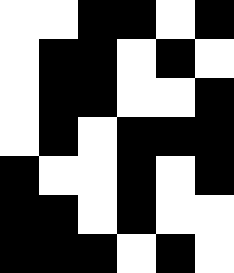[["white", "white", "black", "black", "white", "black"], ["white", "black", "black", "white", "black", "white"], ["white", "black", "black", "white", "white", "black"], ["white", "black", "white", "black", "black", "black"], ["black", "white", "white", "black", "white", "black"], ["black", "black", "white", "black", "white", "white"], ["black", "black", "black", "white", "black", "white"]]